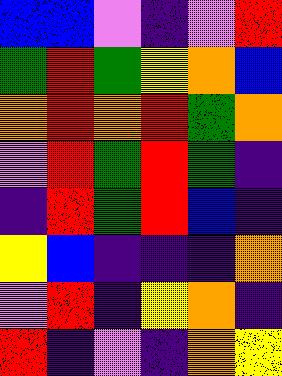[["blue", "blue", "violet", "indigo", "violet", "red"], ["green", "red", "green", "yellow", "orange", "blue"], ["orange", "red", "orange", "red", "green", "orange"], ["violet", "red", "green", "red", "green", "indigo"], ["indigo", "red", "green", "red", "blue", "indigo"], ["yellow", "blue", "indigo", "indigo", "indigo", "orange"], ["violet", "red", "indigo", "yellow", "orange", "indigo"], ["red", "indigo", "violet", "indigo", "orange", "yellow"]]